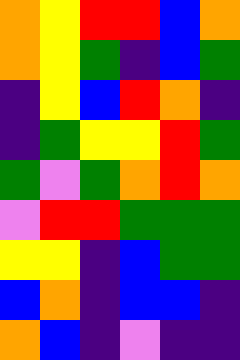[["orange", "yellow", "red", "red", "blue", "orange"], ["orange", "yellow", "green", "indigo", "blue", "green"], ["indigo", "yellow", "blue", "red", "orange", "indigo"], ["indigo", "green", "yellow", "yellow", "red", "green"], ["green", "violet", "green", "orange", "red", "orange"], ["violet", "red", "red", "green", "green", "green"], ["yellow", "yellow", "indigo", "blue", "green", "green"], ["blue", "orange", "indigo", "blue", "blue", "indigo"], ["orange", "blue", "indigo", "violet", "indigo", "indigo"]]